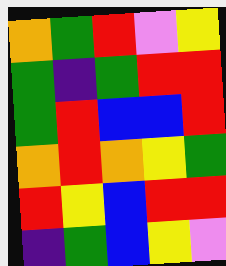[["orange", "green", "red", "violet", "yellow"], ["green", "indigo", "green", "red", "red"], ["green", "red", "blue", "blue", "red"], ["orange", "red", "orange", "yellow", "green"], ["red", "yellow", "blue", "red", "red"], ["indigo", "green", "blue", "yellow", "violet"]]